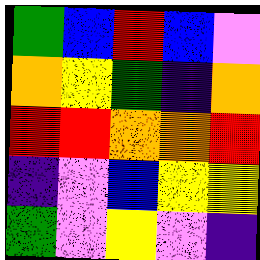[["green", "blue", "red", "blue", "violet"], ["orange", "yellow", "green", "indigo", "orange"], ["red", "red", "orange", "orange", "red"], ["indigo", "violet", "blue", "yellow", "yellow"], ["green", "violet", "yellow", "violet", "indigo"]]